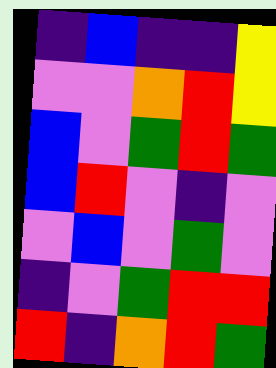[["indigo", "blue", "indigo", "indigo", "yellow"], ["violet", "violet", "orange", "red", "yellow"], ["blue", "violet", "green", "red", "green"], ["blue", "red", "violet", "indigo", "violet"], ["violet", "blue", "violet", "green", "violet"], ["indigo", "violet", "green", "red", "red"], ["red", "indigo", "orange", "red", "green"]]